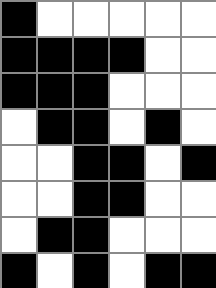[["black", "white", "white", "white", "white", "white"], ["black", "black", "black", "black", "white", "white"], ["black", "black", "black", "white", "white", "white"], ["white", "black", "black", "white", "black", "white"], ["white", "white", "black", "black", "white", "black"], ["white", "white", "black", "black", "white", "white"], ["white", "black", "black", "white", "white", "white"], ["black", "white", "black", "white", "black", "black"]]